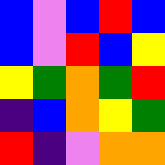[["blue", "violet", "blue", "red", "blue"], ["blue", "violet", "red", "blue", "yellow"], ["yellow", "green", "orange", "green", "red"], ["indigo", "blue", "orange", "yellow", "green"], ["red", "indigo", "violet", "orange", "orange"]]